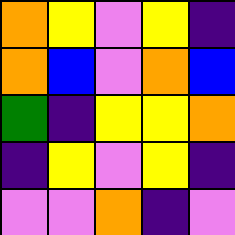[["orange", "yellow", "violet", "yellow", "indigo"], ["orange", "blue", "violet", "orange", "blue"], ["green", "indigo", "yellow", "yellow", "orange"], ["indigo", "yellow", "violet", "yellow", "indigo"], ["violet", "violet", "orange", "indigo", "violet"]]